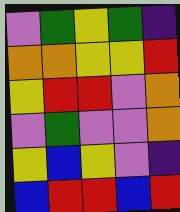[["violet", "green", "yellow", "green", "indigo"], ["orange", "orange", "yellow", "yellow", "red"], ["yellow", "red", "red", "violet", "orange"], ["violet", "green", "violet", "violet", "orange"], ["yellow", "blue", "yellow", "violet", "indigo"], ["blue", "red", "red", "blue", "red"]]